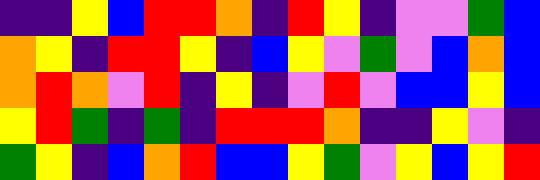[["indigo", "indigo", "yellow", "blue", "red", "red", "orange", "indigo", "red", "yellow", "indigo", "violet", "violet", "green", "blue"], ["orange", "yellow", "indigo", "red", "red", "yellow", "indigo", "blue", "yellow", "violet", "green", "violet", "blue", "orange", "blue"], ["orange", "red", "orange", "violet", "red", "indigo", "yellow", "indigo", "violet", "red", "violet", "blue", "blue", "yellow", "blue"], ["yellow", "red", "green", "indigo", "green", "indigo", "red", "red", "red", "orange", "indigo", "indigo", "yellow", "violet", "indigo"], ["green", "yellow", "indigo", "blue", "orange", "red", "blue", "blue", "yellow", "green", "violet", "yellow", "blue", "yellow", "red"]]